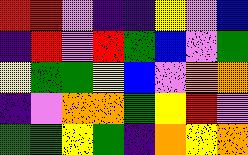[["red", "red", "violet", "indigo", "indigo", "yellow", "violet", "blue"], ["indigo", "red", "violet", "red", "green", "blue", "violet", "green"], ["yellow", "green", "green", "yellow", "blue", "violet", "orange", "orange"], ["indigo", "violet", "orange", "orange", "green", "yellow", "red", "violet"], ["green", "green", "yellow", "green", "indigo", "orange", "yellow", "orange"]]